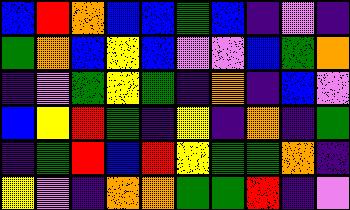[["blue", "red", "orange", "blue", "blue", "green", "blue", "indigo", "violet", "indigo"], ["green", "orange", "blue", "yellow", "blue", "violet", "violet", "blue", "green", "orange"], ["indigo", "violet", "green", "yellow", "green", "indigo", "orange", "indigo", "blue", "violet"], ["blue", "yellow", "red", "green", "indigo", "yellow", "indigo", "orange", "indigo", "green"], ["indigo", "green", "red", "blue", "red", "yellow", "green", "green", "orange", "indigo"], ["yellow", "violet", "indigo", "orange", "orange", "green", "green", "red", "indigo", "violet"]]